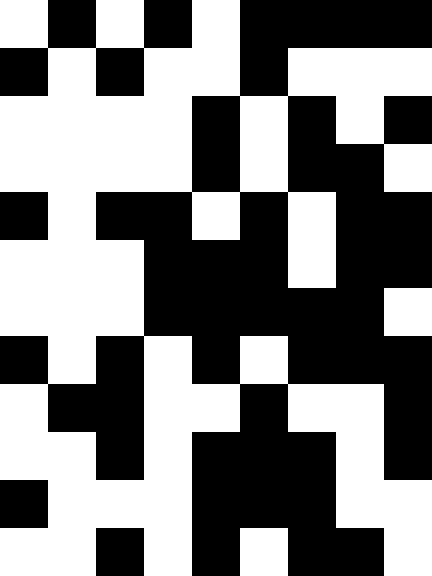[["white", "black", "white", "black", "white", "black", "black", "black", "black"], ["black", "white", "black", "white", "white", "black", "white", "white", "white"], ["white", "white", "white", "white", "black", "white", "black", "white", "black"], ["white", "white", "white", "white", "black", "white", "black", "black", "white"], ["black", "white", "black", "black", "white", "black", "white", "black", "black"], ["white", "white", "white", "black", "black", "black", "white", "black", "black"], ["white", "white", "white", "black", "black", "black", "black", "black", "white"], ["black", "white", "black", "white", "black", "white", "black", "black", "black"], ["white", "black", "black", "white", "white", "black", "white", "white", "black"], ["white", "white", "black", "white", "black", "black", "black", "white", "black"], ["black", "white", "white", "white", "black", "black", "black", "white", "white"], ["white", "white", "black", "white", "black", "white", "black", "black", "white"]]